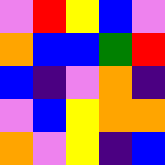[["violet", "red", "yellow", "blue", "violet"], ["orange", "blue", "blue", "green", "red"], ["blue", "indigo", "violet", "orange", "indigo"], ["violet", "blue", "yellow", "orange", "orange"], ["orange", "violet", "yellow", "indigo", "blue"]]